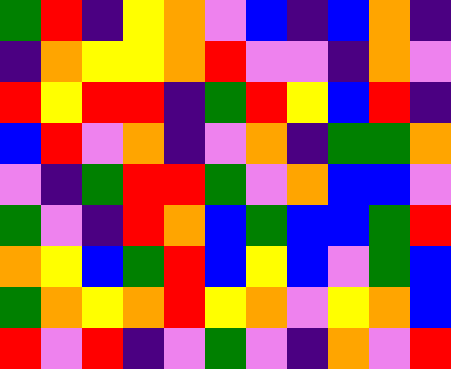[["green", "red", "indigo", "yellow", "orange", "violet", "blue", "indigo", "blue", "orange", "indigo"], ["indigo", "orange", "yellow", "yellow", "orange", "red", "violet", "violet", "indigo", "orange", "violet"], ["red", "yellow", "red", "red", "indigo", "green", "red", "yellow", "blue", "red", "indigo"], ["blue", "red", "violet", "orange", "indigo", "violet", "orange", "indigo", "green", "green", "orange"], ["violet", "indigo", "green", "red", "red", "green", "violet", "orange", "blue", "blue", "violet"], ["green", "violet", "indigo", "red", "orange", "blue", "green", "blue", "blue", "green", "red"], ["orange", "yellow", "blue", "green", "red", "blue", "yellow", "blue", "violet", "green", "blue"], ["green", "orange", "yellow", "orange", "red", "yellow", "orange", "violet", "yellow", "orange", "blue"], ["red", "violet", "red", "indigo", "violet", "green", "violet", "indigo", "orange", "violet", "red"]]